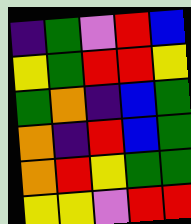[["indigo", "green", "violet", "red", "blue"], ["yellow", "green", "red", "red", "yellow"], ["green", "orange", "indigo", "blue", "green"], ["orange", "indigo", "red", "blue", "green"], ["orange", "red", "yellow", "green", "green"], ["yellow", "yellow", "violet", "red", "red"]]